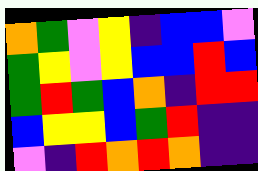[["orange", "green", "violet", "yellow", "indigo", "blue", "blue", "violet"], ["green", "yellow", "violet", "yellow", "blue", "blue", "red", "blue"], ["green", "red", "green", "blue", "orange", "indigo", "red", "red"], ["blue", "yellow", "yellow", "blue", "green", "red", "indigo", "indigo"], ["violet", "indigo", "red", "orange", "red", "orange", "indigo", "indigo"]]